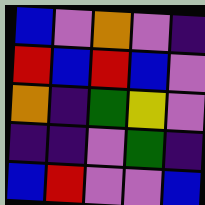[["blue", "violet", "orange", "violet", "indigo"], ["red", "blue", "red", "blue", "violet"], ["orange", "indigo", "green", "yellow", "violet"], ["indigo", "indigo", "violet", "green", "indigo"], ["blue", "red", "violet", "violet", "blue"]]